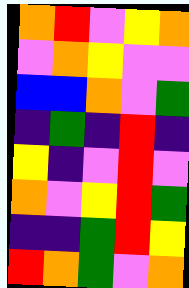[["orange", "red", "violet", "yellow", "orange"], ["violet", "orange", "yellow", "violet", "violet"], ["blue", "blue", "orange", "violet", "green"], ["indigo", "green", "indigo", "red", "indigo"], ["yellow", "indigo", "violet", "red", "violet"], ["orange", "violet", "yellow", "red", "green"], ["indigo", "indigo", "green", "red", "yellow"], ["red", "orange", "green", "violet", "orange"]]